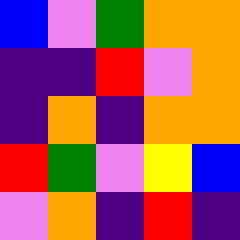[["blue", "violet", "green", "orange", "orange"], ["indigo", "indigo", "red", "violet", "orange"], ["indigo", "orange", "indigo", "orange", "orange"], ["red", "green", "violet", "yellow", "blue"], ["violet", "orange", "indigo", "red", "indigo"]]